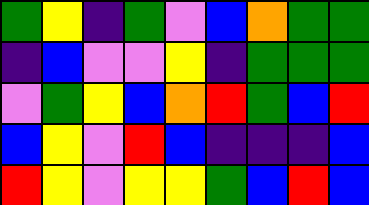[["green", "yellow", "indigo", "green", "violet", "blue", "orange", "green", "green"], ["indigo", "blue", "violet", "violet", "yellow", "indigo", "green", "green", "green"], ["violet", "green", "yellow", "blue", "orange", "red", "green", "blue", "red"], ["blue", "yellow", "violet", "red", "blue", "indigo", "indigo", "indigo", "blue"], ["red", "yellow", "violet", "yellow", "yellow", "green", "blue", "red", "blue"]]